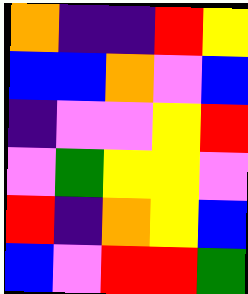[["orange", "indigo", "indigo", "red", "yellow"], ["blue", "blue", "orange", "violet", "blue"], ["indigo", "violet", "violet", "yellow", "red"], ["violet", "green", "yellow", "yellow", "violet"], ["red", "indigo", "orange", "yellow", "blue"], ["blue", "violet", "red", "red", "green"]]